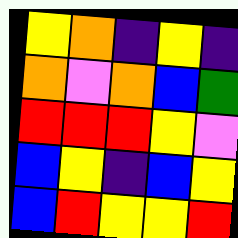[["yellow", "orange", "indigo", "yellow", "indigo"], ["orange", "violet", "orange", "blue", "green"], ["red", "red", "red", "yellow", "violet"], ["blue", "yellow", "indigo", "blue", "yellow"], ["blue", "red", "yellow", "yellow", "red"]]